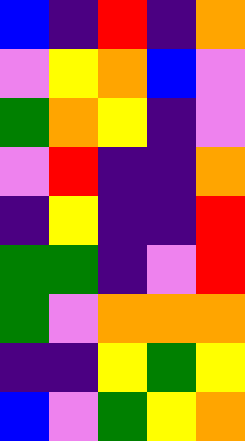[["blue", "indigo", "red", "indigo", "orange"], ["violet", "yellow", "orange", "blue", "violet"], ["green", "orange", "yellow", "indigo", "violet"], ["violet", "red", "indigo", "indigo", "orange"], ["indigo", "yellow", "indigo", "indigo", "red"], ["green", "green", "indigo", "violet", "red"], ["green", "violet", "orange", "orange", "orange"], ["indigo", "indigo", "yellow", "green", "yellow"], ["blue", "violet", "green", "yellow", "orange"]]